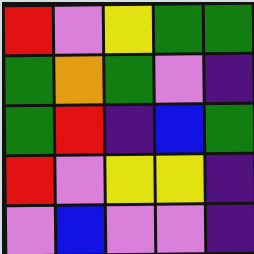[["red", "violet", "yellow", "green", "green"], ["green", "orange", "green", "violet", "indigo"], ["green", "red", "indigo", "blue", "green"], ["red", "violet", "yellow", "yellow", "indigo"], ["violet", "blue", "violet", "violet", "indigo"]]